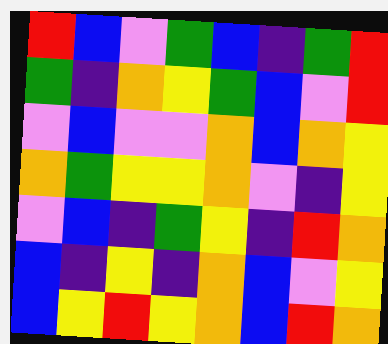[["red", "blue", "violet", "green", "blue", "indigo", "green", "red"], ["green", "indigo", "orange", "yellow", "green", "blue", "violet", "red"], ["violet", "blue", "violet", "violet", "orange", "blue", "orange", "yellow"], ["orange", "green", "yellow", "yellow", "orange", "violet", "indigo", "yellow"], ["violet", "blue", "indigo", "green", "yellow", "indigo", "red", "orange"], ["blue", "indigo", "yellow", "indigo", "orange", "blue", "violet", "yellow"], ["blue", "yellow", "red", "yellow", "orange", "blue", "red", "orange"]]